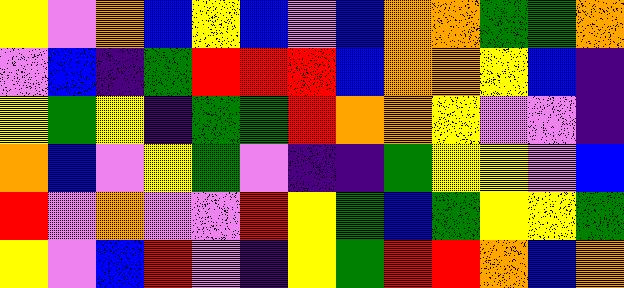[["yellow", "violet", "orange", "blue", "yellow", "blue", "violet", "blue", "orange", "orange", "green", "green", "orange"], ["violet", "blue", "indigo", "green", "red", "red", "red", "blue", "orange", "orange", "yellow", "blue", "indigo"], ["yellow", "green", "yellow", "indigo", "green", "green", "red", "orange", "orange", "yellow", "violet", "violet", "indigo"], ["orange", "blue", "violet", "yellow", "green", "violet", "indigo", "indigo", "green", "yellow", "yellow", "violet", "blue"], ["red", "violet", "orange", "violet", "violet", "red", "yellow", "green", "blue", "green", "yellow", "yellow", "green"], ["yellow", "violet", "blue", "red", "violet", "indigo", "yellow", "green", "red", "red", "orange", "blue", "orange"]]